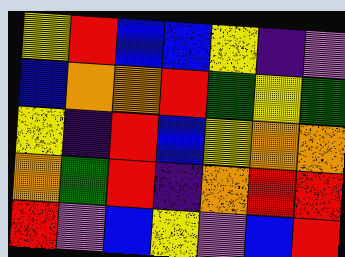[["yellow", "red", "blue", "blue", "yellow", "indigo", "violet"], ["blue", "orange", "orange", "red", "green", "yellow", "green"], ["yellow", "indigo", "red", "blue", "yellow", "orange", "orange"], ["orange", "green", "red", "indigo", "orange", "red", "red"], ["red", "violet", "blue", "yellow", "violet", "blue", "red"]]